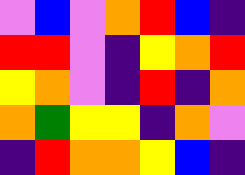[["violet", "blue", "violet", "orange", "red", "blue", "indigo"], ["red", "red", "violet", "indigo", "yellow", "orange", "red"], ["yellow", "orange", "violet", "indigo", "red", "indigo", "orange"], ["orange", "green", "yellow", "yellow", "indigo", "orange", "violet"], ["indigo", "red", "orange", "orange", "yellow", "blue", "indigo"]]